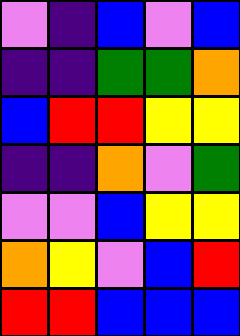[["violet", "indigo", "blue", "violet", "blue"], ["indigo", "indigo", "green", "green", "orange"], ["blue", "red", "red", "yellow", "yellow"], ["indigo", "indigo", "orange", "violet", "green"], ["violet", "violet", "blue", "yellow", "yellow"], ["orange", "yellow", "violet", "blue", "red"], ["red", "red", "blue", "blue", "blue"]]